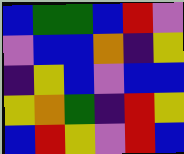[["blue", "green", "green", "blue", "red", "violet"], ["violet", "blue", "blue", "orange", "indigo", "yellow"], ["indigo", "yellow", "blue", "violet", "blue", "blue"], ["yellow", "orange", "green", "indigo", "red", "yellow"], ["blue", "red", "yellow", "violet", "red", "blue"]]